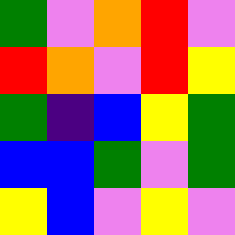[["green", "violet", "orange", "red", "violet"], ["red", "orange", "violet", "red", "yellow"], ["green", "indigo", "blue", "yellow", "green"], ["blue", "blue", "green", "violet", "green"], ["yellow", "blue", "violet", "yellow", "violet"]]